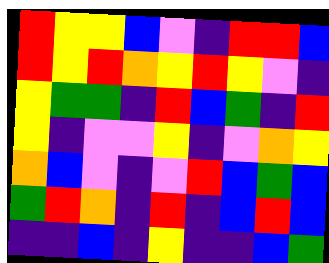[["red", "yellow", "yellow", "blue", "violet", "indigo", "red", "red", "blue"], ["red", "yellow", "red", "orange", "yellow", "red", "yellow", "violet", "indigo"], ["yellow", "green", "green", "indigo", "red", "blue", "green", "indigo", "red"], ["yellow", "indigo", "violet", "violet", "yellow", "indigo", "violet", "orange", "yellow"], ["orange", "blue", "violet", "indigo", "violet", "red", "blue", "green", "blue"], ["green", "red", "orange", "indigo", "red", "indigo", "blue", "red", "blue"], ["indigo", "indigo", "blue", "indigo", "yellow", "indigo", "indigo", "blue", "green"]]